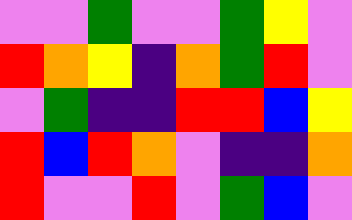[["violet", "violet", "green", "violet", "violet", "green", "yellow", "violet"], ["red", "orange", "yellow", "indigo", "orange", "green", "red", "violet"], ["violet", "green", "indigo", "indigo", "red", "red", "blue", "yellow"], ["red", "blue", "red", "orange", "violet", "indigo", "indigo", "orange"], ["red", "violet", "violet", "red", "violet", "green", "blue", "violet"]]